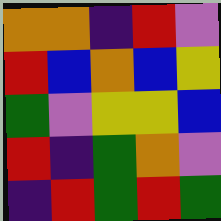[["orange", "orange", "indigo", "red", "violet"], ["red", "blue", "orange", "blue", "yellow"], ["green", "violet", "yellow", "yellow", "blue"], ["red", "indigo", "green", "orange", "violet"], ["indigo", "red", "green", "red", "green"]]